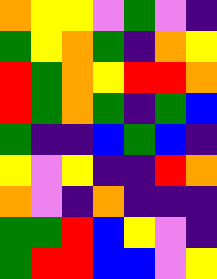[["orange", "yellow", "yellow", "violet", "green", "violet", "indigo"], ["green", "yellow", "orange", "green", "indigo", "orange", "yellow"], ["red", "green", "orange", "yellow", "red", "red", "orange"], ["red", "green", "orange", "green", "indigo", "green", "blue"], ["green", "indigo", "indigo", "blue", "green", "blue", "indigo"], ["yellow", "violet", "yellow", "indigo", "indigo", "red", "orange"], ["orange", "violet", "indigo", "orange", "indigo", "indigo", "indigo"], ["green", "green", "red", "blue", "yellow", "violet", "indigo"], ["green", "red", "red", "blue", "blue", "violet", "yellow"]]